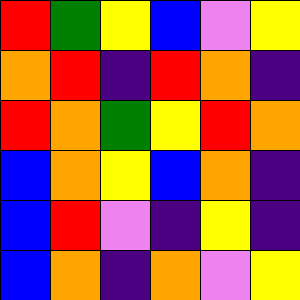[["red", "green", "yellow", "blue", "violet", "yellow"], ["orange", "red", "indigo", "red", "orange", "indigo"], ["red", "orange", "green", "yellow", "red", "orange"], ["blue", "orange", "yellow", "blue", "orange", "indigo"], ["blue", "red", "violet", "indigo", "yellow", "indigo"], ["blue", "orange", "indigo", "orange", "violet", "yellow"]]